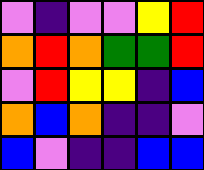[["violet", "indigo", "violet", "violet", "yellow", "red"], ["orange", "red", "orange", "green", "green", "red"], ["violet", "red", "yellow", "yellow", "indigo", "blue"], ["orange", "blue", "orange", "indigo", "indigo", "violet"], ["blue", "violet", "indigo", "indigo", "blue", "blue"]]